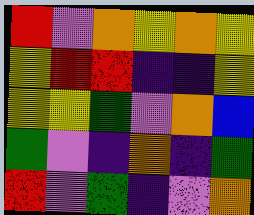[["red", "violet", "orange", "yellow", "orange", "yellow"], ["yellow", "red", "red", "indigo", "indigo", "yellow"], ["yellow", "yellow", "green", "violet", "orange", "blue"], ["green", "violet", "indigo", "orange", "indigo", "green"], ["red", "violet", "green", "indigo", "violet", "orange"]]